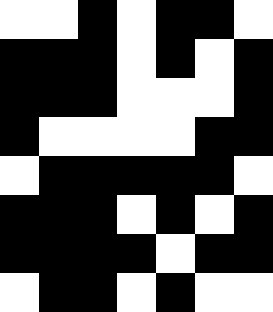[["white", "white", "black", "white", "black", "black", "white"], ["black", "black", "black", "white", "black", "white", "black"], ["black", "black", "black", "white", "white", "white", "black"], ["black", "white", "white", "white", "white", "black", "black"], ["white", "black", "black", "black", "black", "black", "white"], ["black", "black", "black", "white", "black", "white", "black"], ["black", "black", "black", "black", "white", "black", "black"], ["white", "black", "black", "white", "black", "white", "white"]]